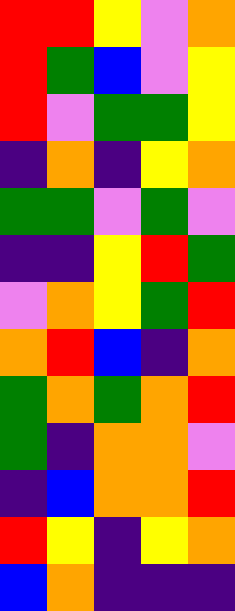[["red", "red", "yellow", "violet", "orange"], ["red", "green", "blue", "violet", "yellow"], ["red", "violet", "green", "green", "yellow"], ["indigo", "orange", "indigo", "yellow", "orange"], ["green", "green", "violet", "green", "violet"], ["indigo", "indigo", "yellow", "red", "green"], ["violet", "orange", "yellow", "green", "red"], ["orange", "red", "blue", "indigo", "orange"], ["green", "orange", "green", "orange", "red"], ["green", "indigo", "orange", "orange", "violet"], ["indigo", "blue", "orange", "orange", "red"], ["red", "yellow", "indigo", "yellow", "orange"], ["blue", "orange", "indigo", "indigo", "indigo"]]